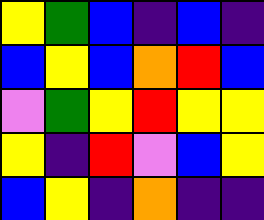[["yellow", "green", "blue", "indigo", "blue", "indigo"], ["blue", "yellow", "blue", "orange", "red", "blue"], ["violet", "green", "yellow", "red", "yellow", "yellow"], ["yellow", "indigo", "red", "violet", "blue", "yellow"], ["blue", "yellow", "indigo", "orange", "indigo", "indigo"]]